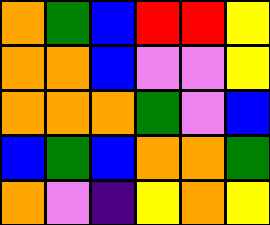[["orange", "green", "blue", "red", "red", "yellow"], ["orange", "orange", "blue", "violet", "violet", "yellow"], ["orange", "orange", "orange", "green", "violet", "blue"], ["blue", "green", "blue", "orange", "orange", "green"], ["orange", "violet", "indigo", "yellow", "orange", "yellow"]]